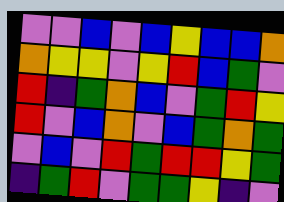[["violet", "violet", "blue", "violet", "blue", "yellow", "blue", "blue", "orange"], ["orange", "yellow", "yellow", "violet", "yellow", "red", "blue", "green", "violet"], ["red", "indigo", "green", "orange", "blue", "violet", "green", "red", "yellow"], ["red", "violet", "blue", "orange", "violet", "blue", "green", "orange", "green"], ["violet", "blue", "violet", "red", "green", "red", "red", "yellow", "green"], ["indigo", "green", "red", "violet", "green", "green", "yellow", "indigo", "violet"]]